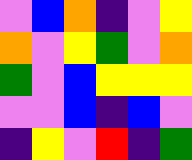[["violet", "blue", "orange", "indigo", "violet", "yellow"], ["orange", "violet", "yellow", "green", "violet", "orange"], ["green", "violet", "blue", "yellow", "yellow", "yellow"], ["violet", "violet", "blue", "indigo", "blue", "violet"], ["indigo", "yellow", "violet", "red", "indigo", "green"]]